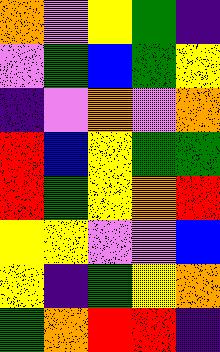[["orange", "violet", "yellow", "green", "indigo"], ["violet", "green", "blue", "green", "yellow"], ["indigo", "violet", "orange", "violet", "orange"], ["red", "blue", "yellow", "green", "green"], ["red", "green", "yellow", "orange", "red"], ["yellow", "yellow", "violet", "violet", "blue"], ["yellow", "indigo", "green", "yellow", "orange"], ["green", "orange", "red", "red", "indigo"]]